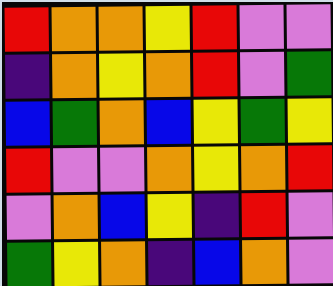[["red", "orange", "orange", "yellow", "red", "violet", "violet"], ["indigo", "orange", "yellow", "orange", "red", "violet", "green"], ["blue", "green", "orange", "blue", "yellow", "green", "yellow"], ["red", "violet", "violet", "orange", "yellow", "orange", "red"], ["violet", "orange", "blue", "yellow", "indigo", "red", "violet"], ["green", "yellow", "orange", "indigo", "blue", "orange", "violet"]]